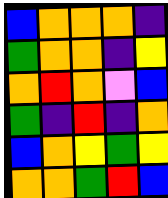[["blue", "orange", "orange", "orange", "indigo"], ["green", "orange", "orange", "indigo", "yellow"], ["orange", "red", "orange", "violet", "blue"], ["green", "indigo", "red", "indigo", "orange"], ["blue", "orange", "yellow", "green", "yellow"], ["orange", "orange", "green", "red", "blue"]]